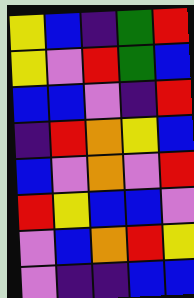[["yellow", "blue", "indigo", "green", "red"], ["yellow", "violet", "red", "green", "blue"], ["blue", "blue", "violet", "indigo", "red"], ["indigo", "red", "orange", "yellow", "blue"], ["blue", "violet", "orange", "violet", "red"], ["red", "yellow", "blue", "blue", "violet"], ["violet", "blue", "orange", "red", "yellow"], ["violet", "indigo", "indigo", "blue", "blue"]]